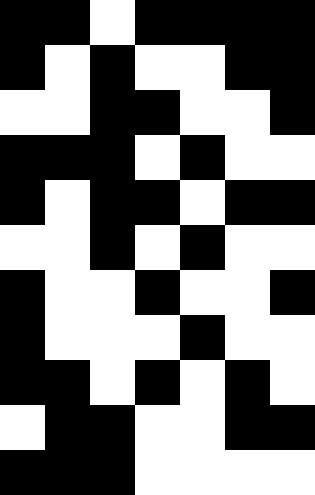[["black", "black", "white", "black", "black", "black", "black"], ["black", "white", "black", "white", "white", "black", "black"], ["white", "white", "black", "black", "white", "white", "black"], ["black", "black", "black", "white", "black", "white", "white"], ["black", "white", "black", "black", "white", "black", "black"], ["white", "white", "black", "white", "black", "white", "white"], ["black", "white", "white", "black", "white", "white", "black"], ["black", "white", "white", "white", "black", "white", "white"], ["black", "black", "white", "black", "white", "black", "white"], ["white", "black", "black", "white", "white", "black", "black"], ["black", "black", "black", "white", "white", "white", "white"]]